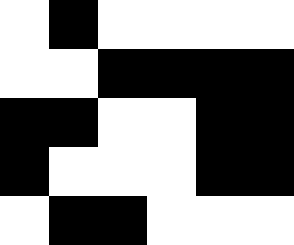[["white", "black", "white", "white", "white", "white"], ["white", "white", "black", "black", "black", "black"], ["black", "black", "white", "white", "black", "black"], ["black", "white", "white", "white", "black", "black"], ["white", "black", "black", "white", "white", "white"]]